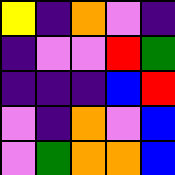[["yellow", "indigo", "orange", "violet", "indigo"], ["indigo", "violet", "violet", "red", "green"], ["indigo", "indigo", "indigo", "blue", "red"], ["violet", "indigo", "orange", "violet", "blue"], ["violet", "green", "orange", "orange", "blue"]]